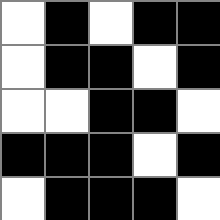[["white", "black", "white", "black", "black"], ["white", "black", "black", "white", "black"], ["white", "white", "black", "black", "white"], ["black", "black", "black", "white", "black"], ["white", "black", "black", "black", "white"]]